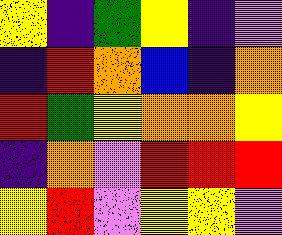[["yellow", "indigo", "green", "yellow", "indigo", "violet"], ["indigo", "red", "orange", "blue", "indigo", "orange"], ["red", "green", "yellow", "orange", "orange", "yellow"], ["indigo", "orange", "violet", "red", "red", "red"], ["yellow", "red", "violet", "yellow", "yellow", "violet"]]